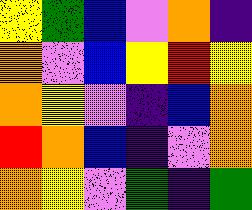[["yellow", "green", "blue", "violet", "orange", "indigo"], ["orange", "violet", "blue", "yellow", "red", "yellow"], ["orange", "yellow", "violet", "indigo", "blue", "orange"], ["red", "orange", "blue", "indigo", "violet", "orange"], ["orange", "yellow", "violet", "green", "indigo", "green"]]